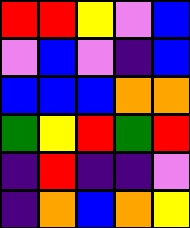[["red", "red", "yellow", "violet", "blue"], ["violet", "blue", "violet", "indigo", "blue"], ["blue", "blue", "blue", "orange", "orange"], ["green", "yellow", "red", "green", "red"], ["indigo", "red", "indigo", "indigo", "violet"], ["indigo", "orange", "blue", "orange", "yellow"]]